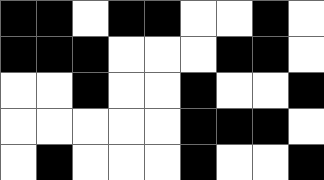[["black", "black", "white", "black", "black", "white", "white", "black", "white"], ["black", "black", "black", "white", "white", "white", "black", "black", "white"], ["white", "white", "black", "white", "white", "black", "white", "white", "black"], ["white", "white", "white", "white", "white", "black", "black", "black", "white"], ["white", "black", "white", "white", "white", "black", "white", "white", "black"]]